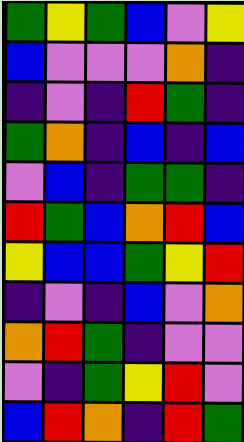[["green", "yellow", "green", "blue", "violet", "yellow"], ["blue", "violet", "violet", "violet", "orange", "indigo"], ["indigo", "violet", "indigo", "red", "green", "indigo"], ["green", "orange", "indigo", "blue", "indigo", "blue"], ["violet", "blue", "indigo", "green", "green", "indigo"], ["red", "green", "blue", "orange", "red", "blue"], ["yellow", "blue", "blue", "green", "yellow", "red"], ["indigo", "violet", "indigo", "blue", "violet", "orange"], ["orange", "red", "green", "indigo", "violet", "violet"], ["violet", "indigo", "green", "yellow", "red", "violet"], ["blue", "red", "orange", "indigo", "red", "green"]]